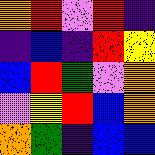[["orange", "red", "violet", "red", "indigo"], ["indigo", "blue", "indigo", "red", "yellow"], ["blue", "red", "green", "violet", "orange"], ["violet", "yellow", "red", "blue", "orange"], ["orange", "green", "indigo", "blue", "blue"]]